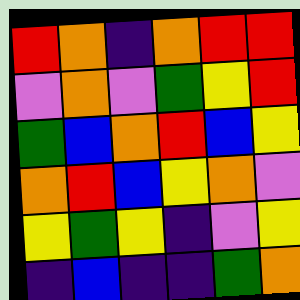[["red", "orange", "indigo", "orange", "red", "red"], ["violet", "orange", "violet", "green", "yellow", "red"], ["green", "blue", "orange", "red", "blue", "yellow"], ["orange", "red", "blue", "yellow", "orange", "violet"], ["yellow", "green", "yellow", "indigo", "violet", "yellow"], ["indigo", "blue", "indigo", "indigo", "green", "orange"]]